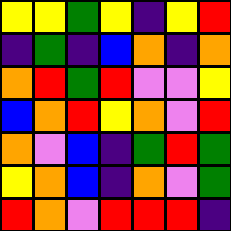[["yellow", "yellow", "green", "yellow", "indigo", "yellow", "red"], ["indigo", "green", "indigo", "blue", "orange", "indigo", "orange"], ["orange", "red", "green", "red", "violet", "violet", "yellow"], ["blue", "orange", "red", "yellow", "orange", "violet", "red"], ["orange", "violet", "blue", "indigo", "green", "red", "green"], ["yellow", "orange", "blue", "indigo", "orange", "violet", "green"], ["red", "orange", "violet", "red", "red", "red", "indigo"]]